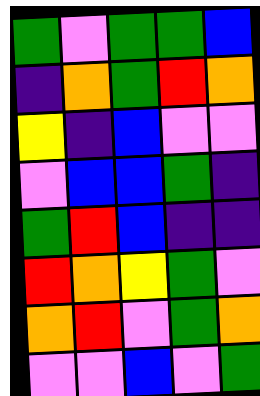[["green", "violet", "green", "green", "blue"], ["indigo", "orange", "green", "red", "orange"], ["yellow", "indigo", "blue", "violet", "violet"], ["violet", "blue", "blue", "green", "indigo"], ["green", "red", "blue", "indigo", "indigo"], ["red", "orange", "yellow", "green", "violet"], ["orange", "red", "violet", "green", "orange"], ["violet", "violet", "blue", "violet", "green"]]